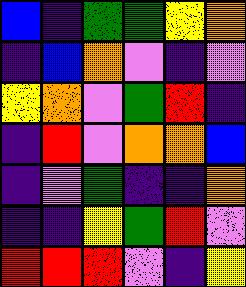[["blue", "indigo", "green", "green", "yellow", "orange"], ["indigo", "blue", "orange", "violet", "indigo", "violet"], ["yellow", "orange", "violet", "green", "red", "indigo"], ["indigo", "red", "violet", "orange", "orange", "blue"], ["indigo", "violet", "green", "indigo", "indigo", "orange"], ["indigo", "indigo", "yellow", "green", "red", "violet"], ["red", "red", "red", "violet", "indigo", "yellow"]]